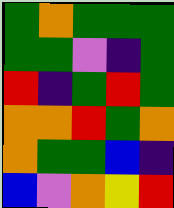[["green", "orange", "green", "green", "green"], ["green", "green", "violet", "indigo", "green"], ["red", "indigo", "green", "red", "green"], ["orange", "orange", "red", "green", "orange"], ["orange", "green", "green", "blue", "indigo"], ["blue", "violet", "orange", "yellow", "red"]]